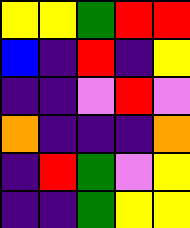[["yellow", "yellow", "green", "red", "red"], ["blue", "indigo", "red", "indigo", "yellow"], ["indigo", "indigo", "violet", "red", "violet"], ["orange", "indigo", "indigo", "indigo", "orange"], ["indigo", "red", "green", "violet", "yellow"], ["indigo", "indigo", "green", "yellow", "yellow"]]